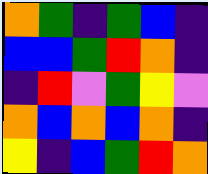[["orange", "green", "indigo", "green", "blue", "indigo"], ["blue", "blue", "green", "red", "orange", "indigo"], ["indigo", "red", "violet", "green", "yellow", "violet"], ["orange", "blue", "orange", "blue", "orange", "indigo"], ["yellow", "indigo", "blue", "green", "red", "orange"]]